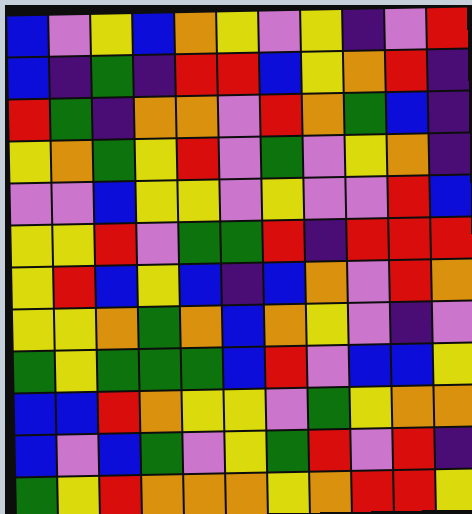[["blue", "violet", "yellow", "blue", "orange", "yellow", "violet", "yellow", "indigo", "violet", "red"], ["blue", "indigo", "green", "indigo", "red", "red", "blue", "yellow", "orange", "red", "indigo"], ["red", "green", "indigo", "orange", "orange", "violet", "red", "orange", "green", "blue", "indigo"], ["yellow", "orange", "green", "yellow", "red", "violet", "green", "violet", "yellow", "orange", "indigo"], ["violet", "violet", "blue", "yellow", "yellow", "violet", "yellow", "violet", "violet", "red", "blue"], ["yellow", "yellow", "red", "violet", "green", "green", "red", "indigo", "red", "red", "red"], ["yellow", "red", "blue", "yellow", "blue", "indigo", "blue", "orange", "violet", "red", "orange"], ["yellow", "yellow", "orange", "green", "orange", "blue", "orange", "yellow", "violet", "indigo", "violet"], ["green", "yellow", "green", "green", "green", "blue", "red", "violet", "blue", "blue", "yellow"], ["blue", "blue", "red", "orange", "yellow", "yellow", "violet", "green", "yellow", "orange", "orange"], ["blue", "violet", "blue", "green", "violet", "yellow", "green", "red", "violet", "red", "indigo"], ["green", "yellow", "red", "orange", "orange", "orange", "yellow", "orange", "red", "red", "yellow"]]